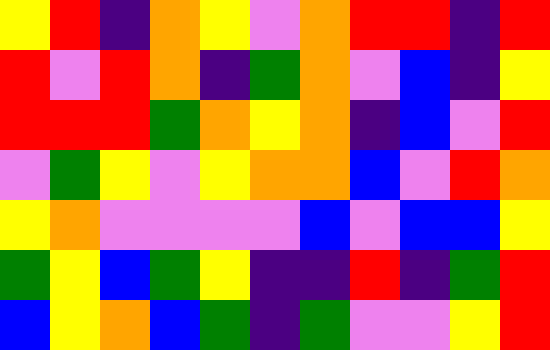[["yellow", "red", "indigo", "orange", "yellow", "violet", "orange", "red", "red", "indigo", "red"], ["red", "violet", "red", "orange", "indigo", "green", "orange", "violet", "blue", "indigo", "yellow"], ["red", "red", "red", "green", "orange", "yellow", "orange", "indigo", "blue", "violet", "red"], ["violet", "green", "yellow", "violet", "yellow", "orange", "orange", "blue", "violet", "red", "orange"], ["yellow", "orange", "violet", "violet", "violet", "violet", "blue", "violet", "blue", "blue", "yellow"], ["green", "yellow", "blue", "green", "yellow", "indigo", "indigo", "red", "indigo", "green", "red"], ["blue", "yellow", "orange", "blue", "green", "indigo", "green", "violet", "violet", "yellow", "red"]]